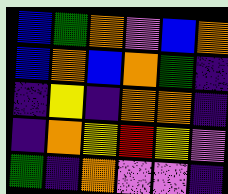[["blue", "green", "orange", "violet", "blue", "orange"], ["blue", "orange", "blue", "orange", "green", "indigo"], ["indigo", "yellow", "indigo", "orange", "orange", "indigo"], ["indigo", "orange", "yellow", "red", "yellow", "violet"], ["green", "indigo", "orange", "violet", "violet", "indigo"]]